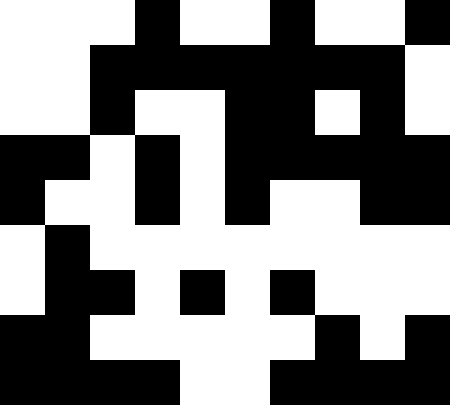[["white", "white", "white", "black", "white", "white", "black", "white", "white", "black"], ["white", "white", "black", "black", "black", "black", "black", "black", "black", "white"], ["white", "white", "black", "white", "white", "black", "black", "white", "black", "white"], ["black", "black", "white", "black", "white", "black", "black", "black", "black", "black"], ["black", "white", "white", "black", "white", "black", "white", "white", "black", "black"], ["white", "black", "white", "white", "white", "white", "white", "white", "white", "white"], ["white", "black", "black", "white", "black", "white", "black", "white", "white", "white"], ["black", "black", "white", "white", "white", "white", "white", "black", "white", "black"], ["black", "black", "black", "black", "white", "white", "black", "black", "black", "black"]]